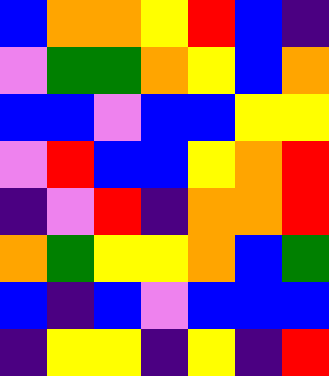[["blue", "orange", "orange", "yellow", "red", "blue", "indigo"], ["violet", "green", "green", "orange", "yellow", "blue", "orange"], ["blue", "blue", "violet", "blue", "blue", "yellow", "yellow"], ["violet", "red", "blue", "blue", "yellow", "orange", "red"], ["indigo", "violet", "red", "indigo", "orange", "orange", "red"], ["orange", "green", "yellow", "yellow", "orange", "blue", "green"], ["blue", "indigo", "blue", "violet", "blue", "blue", "blue"], ["indigo", "yellow", "yellow", "indigo", "yellow", "indigo", "red"]]